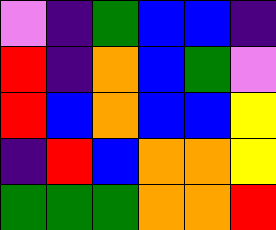[["violet", "indigo", "green", "blue", "blue", "indigo"], ["red", "indigo", "orange", "blue", "green", "violet"], ["red", "blue", "orange", "blue", "blue", "yellow"], ["indigo", "red", "blue", "orange", "orange", "yellow"], ["green", "green", "green", "orange", "orange", "red"]]